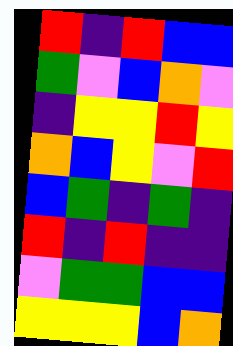[["red", "indigo", "red", "blue", "blue"], ["green", "violet", "blue", "orange", "violet"], ["indigo", "yellow", "yellow", "red", "yellow"], ["orange", "blue", "yellow", "violet", "red"], ["blue", "green", "indigo", "green", "indigo"], ["red", "indigo", "red", "indigo", "indigo"], ["violet", "green", "green", "blue", "blue"], ["yellow", "yellow", "yellow", "blue", "orange"]]